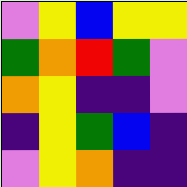[["violet", "yellow", "blue", "yellow", "yellow"], ["green", "orange", "red", "green", "violet"], ["orange", "yellow", "indigo", "indigo", "violet"], ["indigo", "yellow", "green", "blue", "indigo"], ["violet", "yellow", "orange", "indigo", "indigo"]]